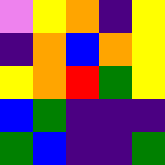[["violet", "yellow", "orange", "indigo", "yellow"], ["indigo", "orange", "blue", "orange", "yellow"], ["yellow", "orange", "red", "green", "yellow"], ["blue", "green", "indigo", "indigo", "indigo"], ["green", "blue", "indigo", "indigo", "green"]]